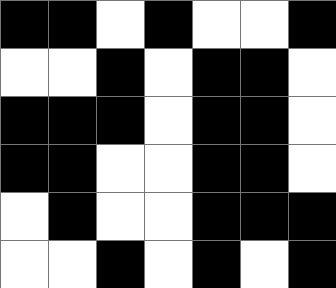[["black", "black", "white", "black", "white", "white", "black"], ["white", "white", "black", "white", "black", "black", "white"], ["black", "black", "black", "white", "black", "black", "white"], ["black", "black", "white", "white", "black", "black", "white"], ["white", "black", "white", "white", "black", "black", "black"], ["white", "white", "black", "white", "black", "white", "black"]]